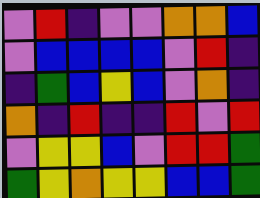[["violet", "red", "indigo", "violet", "violet", "orange", "orange", "blue"], ["violet", "blue", "blue", "blue", "blue", "violet", "red", "indigo"], ["indigo", "green", "blue", "yellow", "blue", "violet", "orange", "indigo"], ["orange", "indigo", "red", "indigo", "indigo", "red", "violet", "red"], ["violet", "yellow", "yellow", "blue", "violet", "red", "red", "green"], ["green", "yellow", "orange", "yellow", "yellow", "blue", "blue", "green"]]